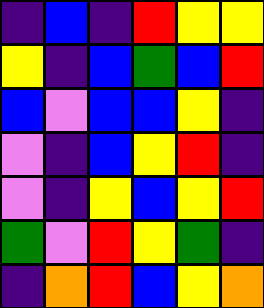[["indigo", "blue", "indigo", "red", "yellow", "yellow"], ["yellow", "indigo", "blue", "green", "blue", "red"], ["blue", "violet", "blue", "blue", "yellow", "indigo"], ["violet", "indigo", "blue", "yellow", "red", "indigo"], ["violet", "indigo", "yellow", "blue", "yellow", "red"], ["green", "violet", "red", "yellow", "green", "indigo"], ["indigo", "orange", "red", "blue", "yellow", "orange"]]